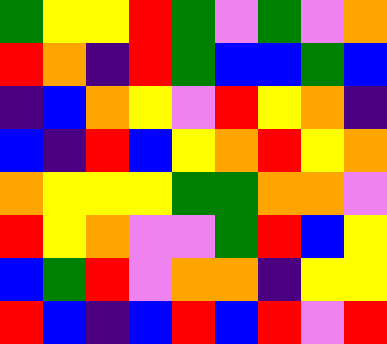[["green", "yellow", "yellow", "red", "green", "violet", "green", "violet", "orange"], ["red", "orange", "indigo", "red", "green", "blue", "blue", "green", "blue"], ["indigo", "blue", "orange", "yellow", "violet", "red", "yellow", "orange", "indigo"], ["blue", "indigo", "red", "blue", "yellow", "orange", "red", "yellow", "orange"], ["orange", "yellow", "yellow", "yellow", "green", "green", "orange", "orange", "violet"], ["red", "yellow", "orange", "violet", "violet", "green", "red", "blue", "yellow"], ["blue", "green", "red", "violet", "orange", "orange", "indigo", "yellow", "yellow"], ["red", "blue", "indigo", "blue", "red", "blue", "red", "violet", "red"]]